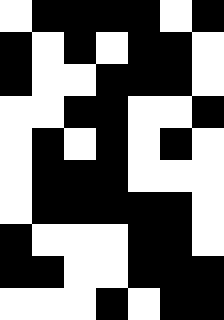[["white", "black", "black", "black", "black", "white", "black"], ["black", "white", "black", "white", "black", "black", "white"], ["black", "white", "white", "black", "black", "black", "white"], ["white", "white", "black", "black", "white", "white", "black"], ["white", "black", "white", "black", "white", "black", "white"], ["white", "black", "black", "black", "white", "white", "white"], ["white", "black", "black", "black", "black", "black", "white"], ["black", "white", "white", "white", "black", "black", "white"], ["black", "black", "white", "white", "black", "black", "black"], ["white", "white", "white", "black", "white", "black", "black"]]